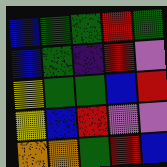[["blue", "green", "green", "red", "green"], ["blue", "green", "indigo", "red", "violet"], ["yellow", "green", "green", "blue", "red"], ["yellow", "blue", "red", "violet", "violet"], ["orange", "orange", "green", "red", "blue"]]